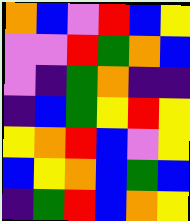[["orange", "blue", "violet", "red", "blue", "yellow"], ["violet", "violet", "red", "green", "orange", "blue"], ["violet", "indigo", "green", "orange", "indigo", "indigo"], ["indigo", "blue", "green", "yellow", "red", "yellow"], ["yellow", "orange", "red", "blue", "violet", "yellow"], ["blue", "yellow", "orange", "blue", "green", "blue"], ["indigo", "green", "red", "blue", "orange", "yellow"]]